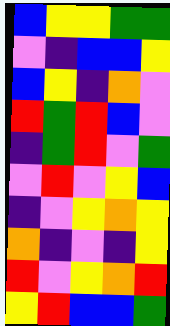[["blue", "yellow", "yellow", "green", "green"], ["violet", "indigo", "blue", "blue", "yellow"], ["blue", "yellow", "indigo", "orange", "violet"], ["red", "green", "red", "blue", "violet"], ["indigo", "green", "red", "violet", "green"], ["violet", "red", "violet", "yellow", "blue"], ["indigo", "violet", "yellow", "orange", "yellow"], ["orange", "indigo", "violet", "indigo", "yellow"], ["red", "violet", "yellow", "orange", "red"], ["yellow", "red", "blue", "blue", "green"]]